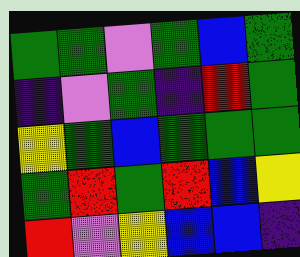[["green", "green", "violet", "green", "blue", "green"], ["indigo", "violet", "green", "indigo", "red", "green"], ["yellow", "green", "blue", "green", "green", "green"], ["green", "red", "green", "red", "blue", "yellow"], ["red", "violet", "yellow", "blue", "blue", "indigo"]]